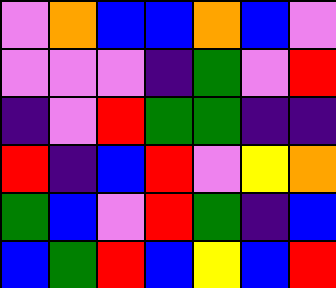[["violet", "orange", "blue", "blue", "orange", "blue", "violet"], ["violet", "violet", "violet", "indigo", "green", "violet", "red"], ["indigo", "violet", "red", "green", "green", "indigo", "indigo"], ["red", "indigo", "blue", "red", "violet", "yellow", "orange"], ["green", "blue", "violet", "red", "green", "indigo", "blue"], ["blue", "green", "red", "blue", "yellow", "blue", "red"]]